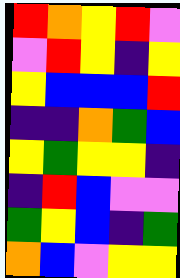[["red", "orange", "yellow", "red", "violet"], ["violet", "red", "yellow", "indigo", "yellow"], ["yellow", "blue", "blue", "blue", "red"], ["indigo", "indigo", "orange", "green", "blue"], ["yellow", "green", "yellow", "yellow", "indigo"], ["indigo", "red", "blue", "violet", "violet"], ["green", "yellow", "blue", "indigo", "green"], ["orange", "blue", "violet", "yellow", "yellow"]]